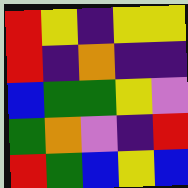[["red", "yellow", "indigo", "yellow", "yellow"], ["red", "indigo", "orange", "indigo", "indigo"], ["blue", "green", "green", "yellow", "violet"], ["green", "orange", "violet", "indigo", "red"], ["red", "green", "blue", "yellow", "blue"]]